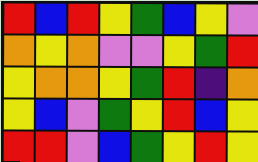[["red", "blue", "red", "yellow", "green", "blue", "yellow", "violet"], ["orange", "yellow", "orange", "violet", "violet", "yellow", "green", "red"], ["yellow", "orange", "orange", "yellow", "green", "red", "indigo", "orange"], ["yellow", "blue", "violet", "green", "yellow", "red", "blue", "yellow"], ["red", "red", "violet", "blue", "green", "yellow", "red", "yellow"]]